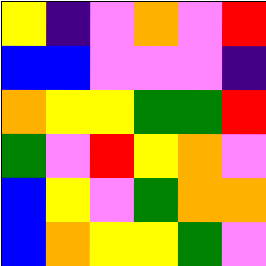[["yellow", "indigo", "violet", "orange", "violet", "red"], ["blue", "blue", "violet", "violet", "violet", "indigo"], ["orange", "yellow", "yellow", "green", "green", "red"], ["green", "violet", "red", "yellow", "orange", "violet"], ["blue", "yellow", "violet", "green", "orange", "orange"], ["blue", "orange", "yellow", "yellow", "green", "violet"]]